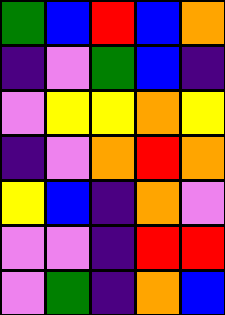[["green", "blue", "red", "blue", "orange"], ["indigo", "violet", "green", "blue", "indigo"], ["violet", "yellow", "yellow", "orange", "yellow"], ["indigo", "violet", "orange", "red", "orange"], ["yellow", "blue", "indigo", "orange", "violet"], ["violet", "violet", "indigo", "red", "red"], ["violet", "green", "indigo", "orange", "blue"]]